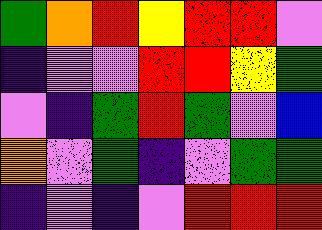[["green", "orange", "red", "yellow", "red", "red", "violet"], ["indigo", "violet", "violet", "red", "red", "yellow", "green"], ["violet", "indigo", "green", "red", "green", "violet", "blue"], ["orange", "violet", "green", "indigo", "violet", "green", "green"], ["indigo", "violet", "indigo", "violet", "red", "red", "red"]]